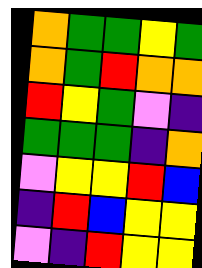[["orange", "green", "green", "yellow", "green"], ["orange", "green", "red", "orange", "orange"], ["red", "yellow", "green", "violet", "indigo"], ["green", "green", "green", "indigo", "orange"], ["violet", "yellow", "yellow", "red", "blue"], ["indigo", "red", "blue", "yellow", "yellow"], ["violet", "indigo", "red", "yellow", "yellow"]]